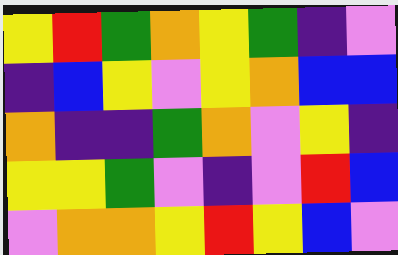[["yellow", "red", "green", "orange", "yellow", "green", "indigo", "violet"], ["indigo", "blue", "yellow", "violet", "yellow", "orange", "blue", "blue"], ["orange", "indigo", "indigo", "green", "orange", "violet", "yellow", "indigo"], ["yellow", "yellow", "green", "violet", "indigo", "violet", "red", "blue"], ["violet", "orange", "orange", "yellow", "red", "yellow", "blue", "violet"]]